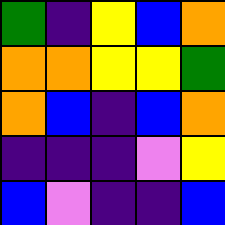[["green", "indigo", "yellow", "blue", "orange"], ["orange", "orange", "yellow", "yellow", "green"], ["orange", "blue", "indigo", "blue", "orange"], ["indigo", "indigo", "indigo", "violet", "yellow"], ["blue", "violet", "indigo", "indigo", "blue"]]